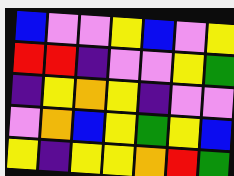[["blue", "violet", "violet", "yellow", "blue", "violet", "yellow"], ["red", "red", "indigo", "violet", "violet", "yellow", "green"], ["indigo", "yellow", "orange", "yellow", "indigo", "violet", "violet"], ["violet", "orange", "blue", "yellow", "green", "yellow", "blue"], ["yellow", "indigo", "yellow", "yellow", "orange", "red", "green"]]